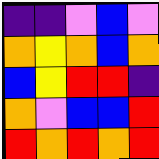[["indigo", "indigo", "violet", "blue", "violet"], ["orange", "yellow", "orange", "blue", "orange"], ["blue", "yellow", "red", "red", "indigo"], ["orange", "violet", "blue", "blue", "red"], ["red", "orange", "red", "orange", "red"]]